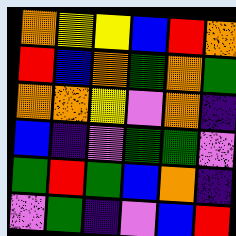[["orange", "yellow", "yellow", "blue", "red", "orange"], ["red", "blue", "orange", "green", "orange", "green"], ["orange", "orange", "yellow", "violet", "orange", "indigo"], ["blue", "indigo", "violet", "green", "green", "violet"], ["green", "red", "green", "blue", "orange", "indigo"], ["violet", "green", "indigo", "violet", "blue", "red"]]